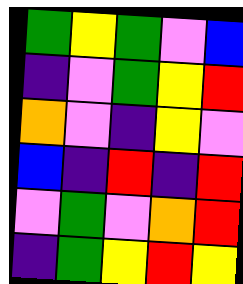[["green", "yellow", "green", "violet", "blue"], ["indigo", "violet", "green", "yellow", "red"], ["orange", "violet", "indigo", "yellow", "violet"], ["blue", "indigo", "red", "indigo", "red"], ["violet", "green", "violet", "orange", "red"], ["indigo", "green", "yellow", "red", "yellow"]]